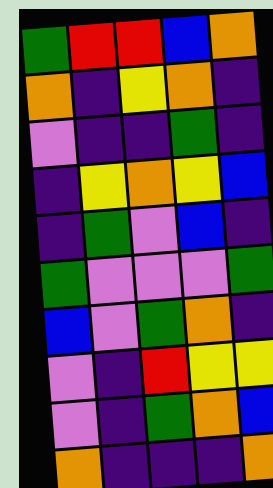[["green", "red", "red", "blue", "orange"], ["orange", "indigo", "yellow", "orange", "indigo"], ["violet", "indigo", "indigo", "green", "indigo"], ["indigo", "yellow", "orange", "yellow", "blue"], ["indigo", "green", "violet", "blue", "indigo"], ["green", "violet", "violet", "violet", "green"], ["blue", "violet", "green", "orange", "indigo"], ["violet", "indigo", "red", "yellow", "yellow"], ["violet", "indigo", "green", "orange", "blue"], ["orange", "indigo", "indigo", "indigo", "orange"]]